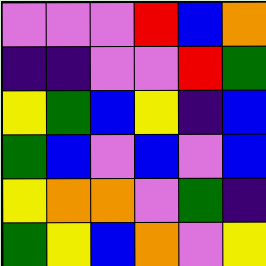[["violet", "violet", "violet", "red", "blue", "orange"], ["indigo", "indigo", "violet", "violet", "red", "green"], ["yellow", "green", "blue", "yellow", "indigo", "blue"], ["green", "blue", "violet", "blue", "violet", "blue"], ["yellow", "orange", "orange", "violet", "green", "indigo"], ["green", "yellow", "blue", "orange", "violet", "yellow"]]